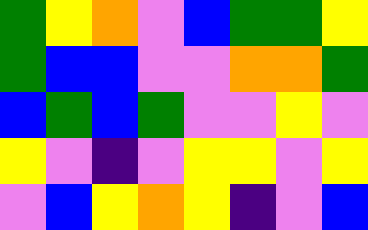[["green", "yellow", "orange", "violet", "blue", "green", "green", "yellow"], ["green", "blue", "blue", "violet", "violet", "orange", "orange", "green"], ["blue", "green", "blue", "green", "violet", "violet", "yellow", "violet"], ["yellow", "violet", "indigo", "violet", "yellow", "yellow", "violet", "yellow"], ["violet", "blue", "yellow", "orange", "yellow", "indigo", "violet", "blue"]]